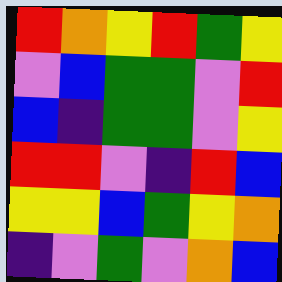[["red", "orange", "yellow", "red", "green", "yellow"], ["violet", "blue", "green", "green", "violet", "red"], ["blue", "indigo", "green", "green", "violet", "yellow"], ["red", "red", "violet", "indigo", "red", "blue"], ["yellow", "yellow", "blue", "green", "yellow", "orange"], ["indigo", "violet", "green", "violet", "orange", "blue"]]